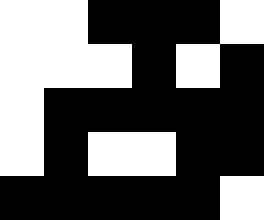[["white", "white", "black", "black", "black", "white"], ["white", "white", "white", "black", "white", "black"], ["white", "black", "black", "black", "black", "black"], ["white", "black", "white", "white", "black", "black"], ["black", "black", "black", "black", "black", "white"]]